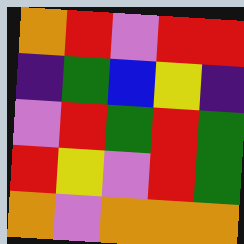[["orange", "red", "violet", "red", "red"], ["indigo", "green", "blue", "yellow", "indigo"], ["violet", "red", "green", "red", "green"], ["red", "yellow", "violet", "red", "green"], ["orange", "violet", "orange", "orange", "orange"]]